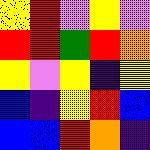[["yellow", "red", "violet", "yellow", "violet"], ["red", "red", "green", "red", "orange"], ["yellow", "violet", "yellow", "indigo", "yellow"], ["blue", "indigo", "yellow", "red", "blue"], ["blue", "blue", "red", "orange", "indigo"]]